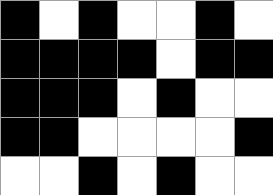[["black", "white", "black", "white", "white", "black", "white"], ["black", "black", "black", "black", "white", "black", "black"], ["black", "black", "black", "white", "black", "white", "white"], ["black", "black", "white", "white", "white", "white", "black"], ["white", "white", "black", "white", "black", "white", "white"]]